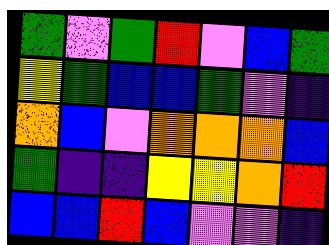[["green", "violet", "green", "red", "violet", "blue", "green"], ["yellow", "green", "blue", "blue", "green", "violet", "indigo"], ["orange", "blue", "violet", "orange", "orange", "orange", "blue"], ["green", "indigo", "indigo", "yellow", "yellow", "orange", "red"], ["blue", "blue", "red", "blue", "violet", "violet", "indigo"]]